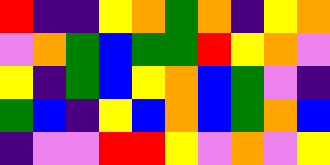[["red", "indigo", "indigo", "yellow", "orange", "green", "orange", "indigo", "yellow", "orange"], ["violet", "orange", "green", "blue", "green", "green", "red", "yellow", "orange", "violet"], ["yellow", "indigo", "green", "blue", "yellow", "orange", "blue", "green", "violet", "indigo"], ["green", "blue", "indigo", "yellow", "blue", "orange", "blue", "green", "orange", "blue"], ["indigo", "violet", "violet", "red", "red", "yellow", "violet", "orange", "violet", "yellow"]]